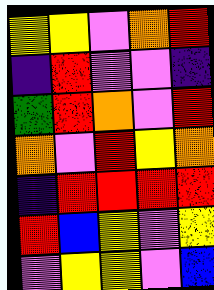[["yellow", "yellow", "violet", "orange", "red"], ["indigo", "red", "violet", "violet", "indigo"], ["green", "red", "orange", "violet", "red"], ["orange", "violet", "red", "yellow", "orange"], ["indigo", "red", "red", "red", "red"], ["red", "blue", "yellow", "violet", "yellow"], ["violet", "yellow", "yellow", "violet", "blue"]]